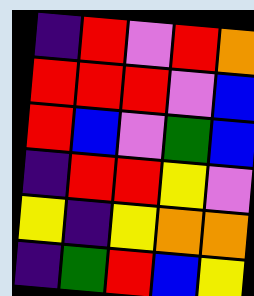[["indigo", "red", "violet", "red", "orange"], ["red", "red", "red", "violet", "blue"], ["red", "blue", "violet", "green", "blue"], ["indigo", "red", "red", "yellow", "violet"], ["yellow", "indigo", "yellow", "orange", "orange"], ["indigo", "green", "red", "blue", "yellow"]]